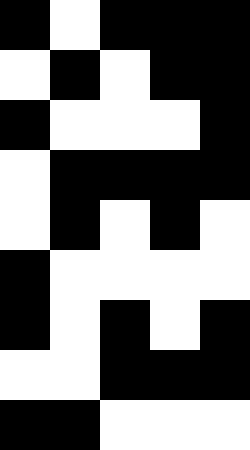[["black", "white", "black", "black", "black"], ["white", "black", "white", "black", "black"], ["black", "white", "white", "white", "black"], ["white", "black", "black", "black", "black"], ["white", "black", "white", "black", "white"], ["black", "white", "white", "white", "white"], ["black", "white", "black", "white", "black"], ["white", "white", "black", "black", "black"], ["black", "black", "white", "white", "white"]]